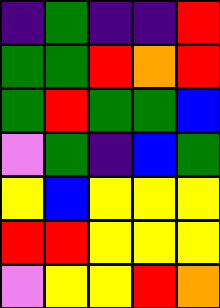[["indigo", "green", "indigo", "indigo", "red"], ["green", "green", "red", "orange", "red"], ["green", "red", "green", "green", "blue"], ["violet", "green", "indigo", "blue", "green"], ["yellow", "blue", "yellow", "yellow", "yellow"], ["red", "red", "yellow", "yellow", "yellow"], ["violet", "yellow", "yellow", "red", "orange"]]